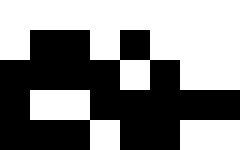[["white", "white", "white", "white", "white", "white", "white", "white"], ["white", "black", "black", "white", "black", "white", "white", "white"], ["black", "black", "black", "black", "white", "black", "white", "white"], ["black", "white", "white", "black", "black", "black", "black", "black"], ["black", "black", "black", "white", "black", "black", "white", "white"]]